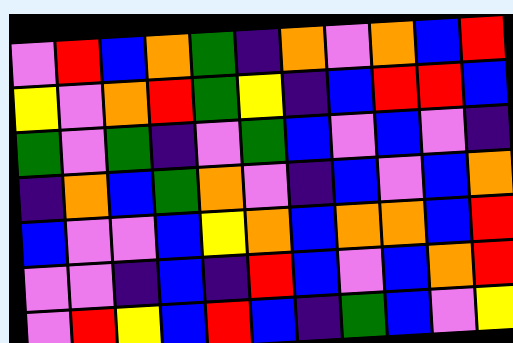[["violet", "red", "blue", "orange", "green", "indigo", "orange", "violet", "orange", "blue", "red"], ["yellow", "violet", "orange", "red", "green", "yellow", "indigo", "blue", "red", "red", "blue"], ["green", "violet", "green", "indigo", "violet", "green", "blue", "violet", "blue", "violet", "indigo"], ["indigo", "orange", "blue", "green", "orange", "violet", "indigo", "blue", "violet", "blue", "orange"], ["blue", "violet", "violet", "blue", "yellow", "orange", "blue", "orange", "orange", "blue", "red"], ["violet", "violet", "indigo", "blue", "indigo", "red", "blue", "violet", "blue", "orange", "red"], ["violet", "red", "yellow", "blue", "red", "blue", "indigo", "green", "blue", "violet", "yellow"]]